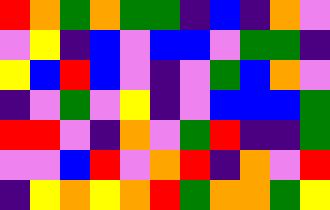[["red", "orange", "green", "orange", "green", "green", "indigo", "blue", "indigo", "orange", "violet"], ["violet", "yellow", "indigo", "blue", "violet", "blue", "blue", "violet", "green", "green", "indigo"], ["yellow", "blue", "red", "blue", "violet", "indigo", "violet", "green", "blue", "orange", "violet"], ["indigo", "violet", "green", "violet", "yellow", "indigo", "violet", "blue", "blue", "blue", "green"], ["red", "red", "violet", "indigo", "orange", "violet", "green", "red", "indigo", "indigo", "green"], ["violet", "violet", "blue", "red", "violet", "orange", "red", "indigo", "orange", "violet", "red"], ["indigo", "yellow", "orange", "yellow", "orange", "red", "green", "orange", "orange", "green", "yellow"]]